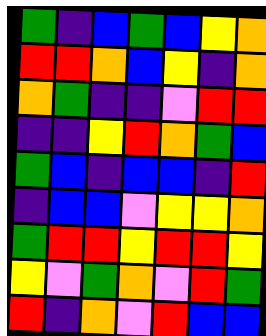[["green", "indigo", "blue", "green", "blue", "yellow", "orange"], ["red", "red", "orange", "blue", "yellow", "indigo", "orange"], ["orange", "green", "indigo", "indigo", "violet", "red", "red"], ["indigo", "indigo", "yellow", "red", "orange", "green", "blue"], ["green", "blue", "indigo", "blue", "blue", "indigo", "red"], ["indigo", "blue", "blue", "violet", "yellow", "yellow", "orange"], ["green", "red", "red", "yellow", "red", "red", "yellow"], ["yellow", "violet", "green", "orange", "violet", "red", "green"], ["red", "indigo", "orange", "violet", "red", "blue", "blue"]]